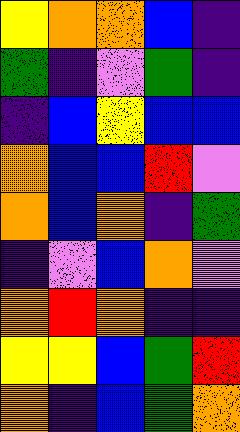[["yellow", "orange", "orange", "blue", "indigo"], ["green", "indigo", "violet", "green", "indigo"], ["indigo", "blue", "yellow", "blue", "blue"], ["orange", "blue", "blue", "red", "violet"], ["orange", "blue", "orange", "indigo", "green"], ["indigo", "violet", "blue", "orange", "violet"], ["orange", "red", "orange", "indigo", "indigo"], ["yellow", "yellow", "blue", "green", "red"], ["orange", "indigo", "blue", "green", "orange"]]